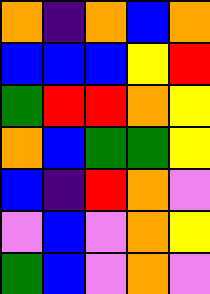[["orange", "indigo", "orange", "blue", "orange"], ["blue", "blue", "blue", "yellow", "red"], ["green", "red", "red", "orange", "yellow"], ["orange", "blue", "green", "green", "yellow"], ["blue", "indigo", "red", "orange", "violet"], ["violet", "blue", "violet", "orange", "yellow"], ["green", "blue", "violet", "orange", "violet"]]